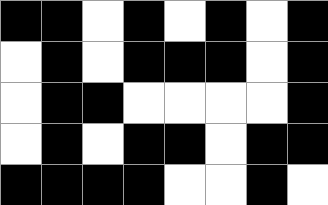[["black", "black", "white", "black", "white", "black", "white", "black"], ["white", "black", "white", "black", "black", "black", "white", "black"], ["white", "black", "black", "white", "white", "white", "white", "black"], ["white", "black", "white", "black", "black", "white", "black", "black"], ["black", "black", "black", "black", "white", "white", "black", "white"]]